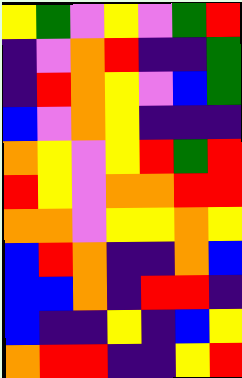[["yellow", "green", "violet", "yellow", "violet", "green", "red"], ["indigo", "violet", "orange", "red", "indigo", "indigo", "green"], ["indigo", "red", "orange", "yellow", "violet", "blue", "green"], ["blue", "violet", "orange", "yellow", "indigo", "indigo", "indigo"], ["orange", "yellow", "violet", "yellow", "red", "green", "red"], ["red", "yellow", "violet", "orange", "orange", "red", "red"], ["orange", "orange", "violet", "yellow", "yellow", "orange", "yellow"], ["blue", "red", "orange", "indigo", "indigo", "orange", "blue"], ["blue", "blue", "orange", "indigo", "red", "red", "indigo"], ["blue", "indigo", "indigo", "yellow", "indigo", "blue", "yellow"], ["orange", "red", "red", "indigo", "indigo", "yellow", "red"]]